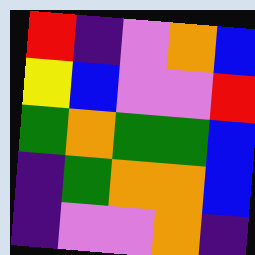[["red", "indigo", "violet", "orange", "blue"], ["yellow", "blue", "violet", "violet", "red"], ["green", "orange", "green", "green", "blue"], ["indigo", "green", "orange", "orange", "blue"], ["indigo", "violet", "violet", "orange", "indigo"]]